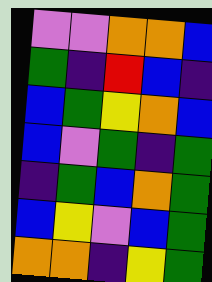[["violet", "violet", "orange", "orange", "blue"], ["green", "indigo", "red", "blue", "indigo"], ["blue", "green", "yellow", "orange", "blue"], ["blue", "violet", "green", "indigo", "green"], ["indigo", "green", "blue", "orange", "green"], ["blue", "yellow", "violet", "blue", "green"], ["orange", "orange", "indigo", "yellow", "green"]]